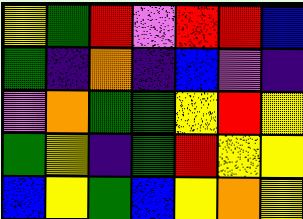[["yellow", "green", "red", "violet", "red", "red", "blue"], ["green", "indigo", "orange", "indigo", "blue", "violet", "indigo"], ["violet", "orange", "green", "green", "yellow", "red", "yellow"], ["green", "yellow", "indigo", "green", "red", "yellow", "yellow"], ["blue", "yellow", "green", "blue", "yellow", "orange", "yellow"]]